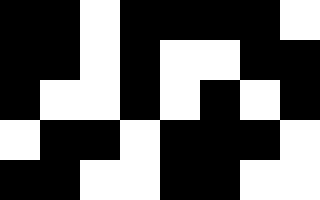[["black", "black", "white", "black", "black", "black", "black", "white"], ["black", "black", "white", "black", "white", "white", "black", "black"], ["black", "white", "white", "black", "white", "black", "white", "black"], ["white", "black", "black", "white", "black", "black", "black", "white"], ["black", "black", "white", "white", "black", "black", "white", "white"]]